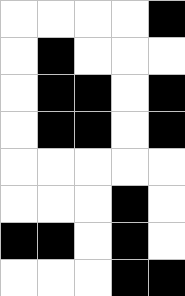[["white", "white", "white", "white", "black"], ["white", "black", "white", "white", "white"], ["white", "black", "black", "white", "black"], ["white", "black", "black", "white", "black"], ["white", "white", "white", "white", "white"], ["white", "white", "white", "black", "white"], ["black", "black", "white", "black", "white"], ["white", "white", "white", "black", "black"]]